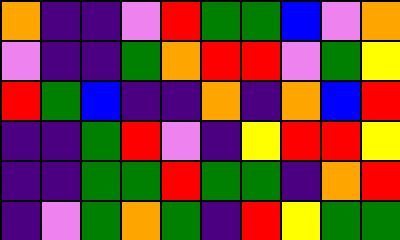[["orange", "indigo", "indigo", "violet", "red", "green", "green", "blue", "violet", "orange"], ["violet", "indigo", "indigo", "green", "orange", "red", "red", "violet", "green", "yellow"], ["red", "green", "blue", "indigo", "indigo", "orange", "indigo", "orange", "blue", "red"], ["indigo", "indigo", "green", "red", "violet", "indigo", "yellow", "red", "red", "yellow"], ["indigo", "indigo", "green", "green", "red", "green", "green", "indigo", "orange", "red"], ["indigo", "violet", "green", "orange", "green", "indigo", "red", "yellow", "green", "green"]]